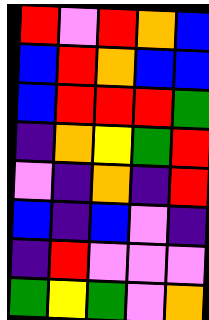[["red", "violet", "red", "orange", "blue"], ["blue", "red", "orange", "blue", "blue"], ["blue", "red", "red", "red", "green"], ["indigo", "orange", "yellow", "green", "red"], ["violet", "indigo", "orange", "indigo", "red"], ["blue", "indigo", "blue", "violet", "indigo"], ["indigo", "red", "violet", "violet", "violet"], ["green", "yellow", "green", "violet", "orange"]]